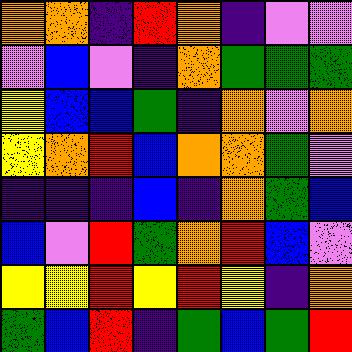[["orange", "orange", "indigo", "red", "orange", "indigo", "violet", "violet"], ["violet", "blue", "violet", "indigo", "orange", "green", "green", "green"], ["yellow", "blue", "blue", "green", "indigo", "orange", "violet", "orange"], ["yellow", "orange", "red", "blue", "orange", "orange", "green", "violet"], ["indigo", "indigo", "indigo", "blue", "indigo", "orange", "green", "blue"], ["blue", "violet", "red", "green", "orange", "red", "blue", "violet"], ["yellow", "yellow", "red", "yellow", "red", "yellow", "indigo", "orange"], ["green", "blue", "red", "indigo", "green", "blue", "green", "red"]]